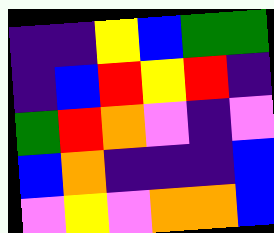[["indigo", "indigo", "yellow", "blue", "green", "green"], ["indigo", "blue", "red", "yellow", "red", "indigo"], ["green", "red", "orange", "violet", "indigo", "violet"], ["blue", "orange", "indigo", "indigo", "indigo", "blue"], ["violet", "yellow", "violet", "orange", "orange", "blue"]]